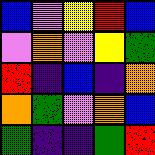[["blue", "violet", "yellow", "red", "blue"], ["violet", "orange", "violet", "yellow", "green"], ["red", "indigo", "blue", "indigo", "orange"], ["orange", "green", "violet", "orange", "blue"], ["green", "indigo", "indigo", "green", "red"]]